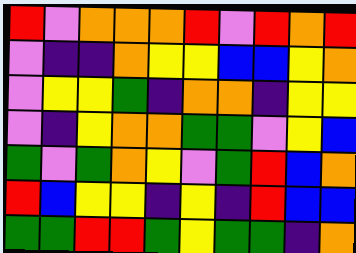[["red", "violet", "orange", "orange", "orange", "red", "violet", "red", "orange", "red"], ["violet", "indigo", "indigo", "orange", "yellow", "yellow", "blue", "blue", "yellow", "orange"], ["violet", "yellow", "yellow", "green", "indigo", "orange", "orange", "indigo", "yellow", "yellow"], ["violet", "indigo", "yellow", "orange", "orange", "green", "green", "violet", "yellow", "blue"], ["green", "violet", "green", "orange", "yellow", "violet", "green", "red", "blue", "orange"], ["red", "blue", "yellow", "yellow", "indigo", "yellow", "indigo", "red", "blue", "blue"], ["green", "green", "red", "red", "green", "yellow", "green", "green", "indigo", "orange"]]